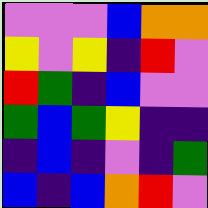[["violet", "violet", "violet", "blue", "orange", "orange"], ["yellow", "violet", "yellow", "indigo", "red", "violet"], ["red", "green", "indigo", "blue", "violet", "violet"], ["green", "blue", "green", "yellow", "indigo", "indigo"], ["indigo", "blue", "indigo", "violet", "indigo", "green"], ["blue", "indigo", "blue", "orange", "red", "violet"]]